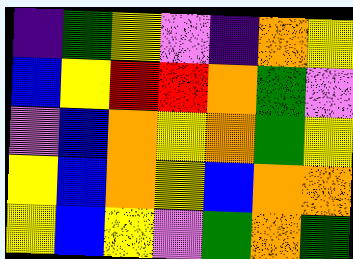[["indigo", "green", "yellow", "violet", "indigo", "orange", "yellow"], ["blue", "yellow", "red", "red", "orange", "green", "violet"], ["violet", "blue", "orange", "yellow", "orange", "green", "yellow"], ["yellow", "blue", "orange", "yellow", "blue", "orange", "orange"], ["yellow", "blue", "yellow", "violet", "green", "orange", "green"]]